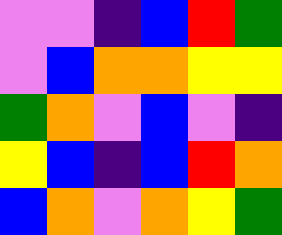[["violet", "violet", "indigo", "blue", "red", "green"], ["violet", "blue", "orange", "orange", "yellow", "yellow"], ["green", "orange", "violet", "blue", "violet", "indigo"], ["yellow", "blue", "indigo", "blue", "red", "orange"], ["blue", "orange", "violet", "orange", "yellow", "green"]]